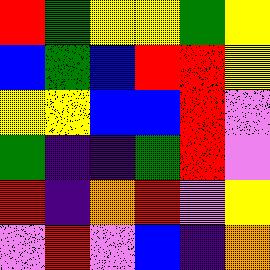[["red", "green", "yellow", "yellow", "green", "yellow"], ["blue", "green", "blue", "red", "red", "yellow"], ["yellow", "yellow", "blue", "blue", "red", "violet"], ["green", "indigo", "indigo", "green", "red", "violet"], ["red", "indigo", "orange", "red", "violet", "yellow"], ["violet", "red", "violet", "blue", "indigo", "orange"]]